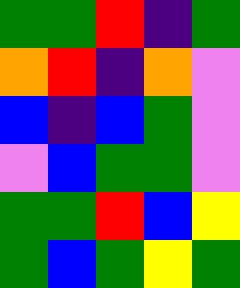[["green", "green", "red", "indigo", "green"], ["orange", "red", "indigo", "orange", "violet"], ["blue", "indigo", "blue", "green", "violet"], ["violet", "blue", "green", "green", "violet"], ["green", "green", "red", "blue", "yellow"], ["green", "blue", "green", "yellow", "green"]]